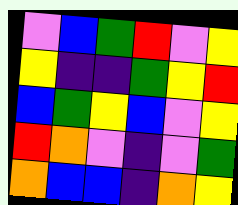[["violet", "blue", "green", "red", "violet", "yellow"], ["yellow", "indigo", "indigo", "green", "yellow", "red"], ["blue", "green", "yellow", "blue", "violet", "yellow"], ["red", "orange", "violet", "indigo", "violet", "green"], ["orange", "blue", "blue", "indigo", "orange", "yellow"]]